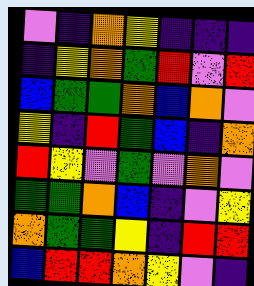[["violet", "indigo", "orange", "yellow", "indigo", "indigo", "indigo"], ["indigo", "yellow", "orange", "green", "red", "violet", "red"], ["blue", "green", "green", "orange", "blue", "orange", "violet"], ["yellow", "indigo", "red", "green", "blue", "indigo", "orange"], ["red", "yellow", "violet", "green", "violet", "orange", "violet"], ["green", "green", "orange", "blue", "indigo", "violet", "yellow"], ["orange", "green", "green", "yellow", "indigo", "red", "red"], ["blue", "red", "red", "orange", "yellow", "violet", "indigo"]]